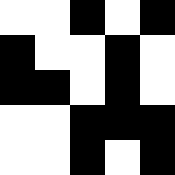[["white", "white", "black", "white", "black"], ["black", "white", "white", "black", "white"], ["black", "black", "white", "black", "white"], ["white", "white", "black", "black", "black"], ["white", "white", "black", "white", "black"]]